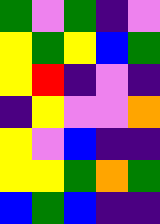[["green", "violet", "green", "indigo", "violet"], ["yellow", "green", "yellow", "blue", "green"], ["yellow", "red", "indigo", "violet", "indigo"], ["indigo", "yellow", "violet", "violet", "orange"], ["yellow", "violet", "blue", "indigo", "indigo"], ["yellow", "yellow", "green", "orange", "green"], ["blue", "green", "blue", "indigo", "indigo"]]